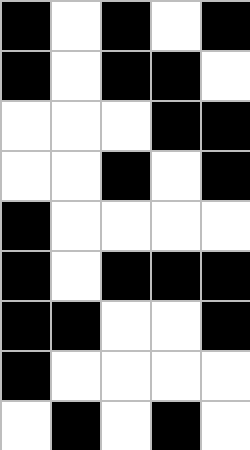[["black", "white", "black", "white", "black"], ["black", "white", "black", "black", "white"], ["white", "white", "white", "black", "black"], ["white", "white", "black", "white", "black"], ["black", "white", "white", "white", "white"], ["black", "white", "black", "black", "black"], ["black", "black", "white", "white", "black"], ["black", "white", "white", "white", "white"], ["white", "black", "white", "black", "white"]]